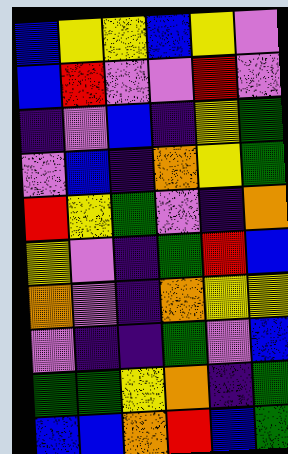[["blue", "yellow", "yellow", "blue", "yellow", "violet"], ["blue", "red", "violet", "violet", "red", "violet"], ["indigo", "violet", "blue", "indigo", "yellow", "green"], ["violet", "blue", "indigo", "orange", "yellow", "green"], ["red", "yellow", "green", "violet", "indigo", "orange"], ["yellow", "violet", "indigo", "green", "red", "blue"], ["orange", "violet", "indigo", "orange", "yellow", "yellow"], ["violet", "indigo", "indigo", "green", "violet", "blue"], ["green", "green", "yellow", "orange", "indigo", "green"], ["blue", "blue", "orange", "red", "blue", "green"]]